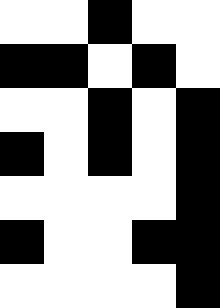[["white", "white", "black", "white", "white"], ["black", "black", "white", "black", "white"], ["white", "white", "black", "white", "black"], ["black", "white", "black", "white", "black"], ["white", "white", "white", "white", "black"], ["black", "white", "white", "black", "black"], ["white", "white", "white", "white", "black"]]